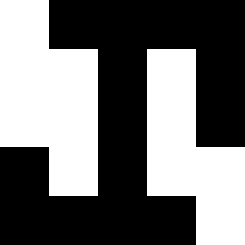[["white", "black", "black", "black", "black"], ["white", "white", "black", "white", "black"], ["white", "white", "black", "white", "black"], ["black", "white", "black", "white", "white"], ["black", "black", "black", "black", "white"]]